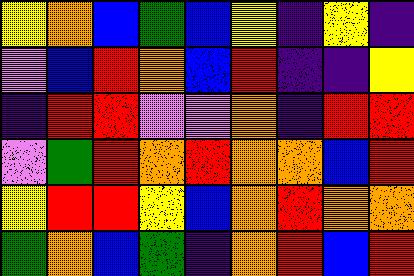[["yellow", "orange", "blue", "green", "blue", "yellow", "indigo", "yellow", "indigo"], ["violet", "blue", "red", "orange", "blue", "red", "indigo", "indigo", "yellow"], ["indigo", "red", "red", "violet", "violet", "orange", "indigo", "red", "red"], ["violet", "green", "red", "orange", "red", "orange", "orange", "blue", "red"], ["yellow", "red", "red", "yellow", "blue", "orange", "red", "orange", "orange"], ["green", "orange", "blue", "green", "indigo", "orange", "red", "blue", "red"]]